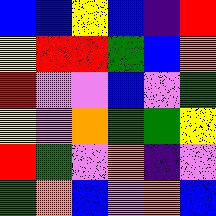[["blue", "blue", "yellow", "blue", "indigo", "red"], ["yellow", "red", "red", "green", "blue", "orange"], ["red", "violet", "violet", "blue", "violet", "green"], ["yellow", "violet", "orange", "green", "green", "yellow"], ["red", "green", "violet", "orange", "indigo", "violet"], ["green", "orange", "blue", "violet", "orange", "blue"]]